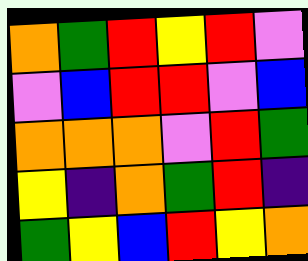[["orange", "green", "red", "yellow", "red", "violet"], ["violet", "blue", "red", "red", "violet", "blue"], ["orange", "orange", "orange", "violet", "red", "green"], ["yellow", "indigo", "orange", "green", "red", "indigo"], ["green", "yellow", "blue", "red", "yellow", "orange"]]